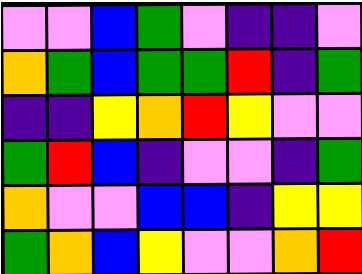[["violet", "violet", "blue", "green", "violet", "indigo", "indigo", "violet"], ["orange", "green", "blue", "green", "green", "red", "indigo", "green"], ["indigo", "indigo", "yellow", "orange", "red", "yellow", "violet", "violet"], ["green", "red", "blue", "indigo", "violet", "violet", "indigo", "green"], ["orange", "violet", "violet", "blue", "blue", "indigo", "yellow", "yellow"], ["green", "orange", "blue", "yellow", "violet", "violet", "orange", "red"]]